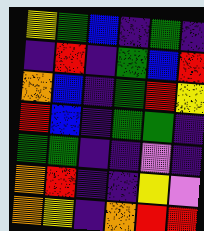[["yellow", "green", "blue", "indigo", "green", "indigo"], ["indigo", "red", "indigo", "green", "blue", "red"], ["orange", "blue", "indigo", "green", "red", "yellow"], ["red", "blue", "indigo", "green", "green", "indigo"], ["green", "green", "indigo", "indigo", "violet", "indigo"], ["orange", "red", "indigo", "indigo", "yellow", "violet"], ["orange", "yellow", "indigo", "orange", "red", "red"]]